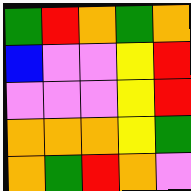[["green", "red", "orange", "green", "orange"], ["blue", "violet", "violet", "yellow", "red"], ["violet", "violet", "violet", "yellow", "red"], ["orange", "orange", "orange", "yellow", "green"], ["orange", "green", "red", "orange", "violet"]]